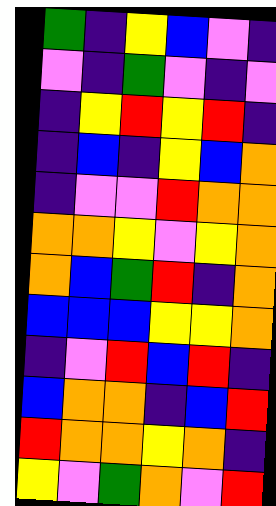[["green", "indigo", "yellow", "blue", "violet", "indigo"], ["violet", "indigo", "green", "violet", "indigo", "violet"], ["indigo", "yellow", "red", "yellow", "red", "indigo"], ["indigo", "blue", "indigo", "yellow", "blue", "orange"], ["indigo", "violet", "violet", "red", "orange", "orange"], ["orange", "orange", "yellow", "violet", "yellow", "orange"], ["orange", "blue", "green", "red", "indigo", "orange"], ["blue", "blue", "blue", "yellow", "yellow", "orange"], ["indigo", "violet", "red", "blue", "red", "indigo"], ["blue", "orange", "orange", "indigo", "blue", "red"], ["red", "orange", "orange", "yellow", "orange", "indigo"], ["yellow", "violet", "green", "orange", "violet", "red"]]